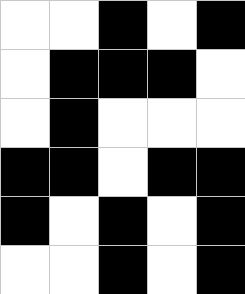[["white", "white", "black", "white", "black"], ["white", "black", "black", "black", "white"], ["white", "black", "white", "white", "white"], ["black", "black", "white", "black", "black"], ["black", "white", "black", "white", "black"], ["white", "white", "black", "white", "black"]]